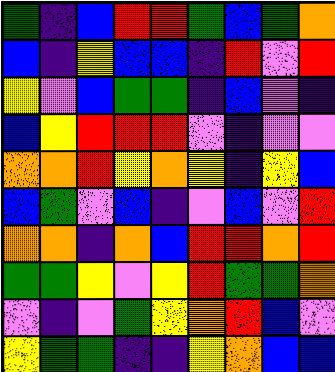[["green", "indigo", "blue", "red", "red", "green", "blue", "green", "orange"], ["blue", "indigo", "yellow", "blue", "blue", "indigo", "red", "violet", "red"], ["yellow", "violet", "blue", "green", "green", "indigo", "blue", "violet", "indigo"], ["blue", "yellow", "red", "red", "red", "violet", "indigo", "violet", "violet"], ["orange", "orange", "red", "yellow", "orange", "yellow", "indigo", "yellow", "blue"], ["blue", "green", "violet", "blue", "indigo", "violet", "blue", "violet", "red"], ["orange", "orange", "indigo", "orange", "blue", "red", "red", "orange", "red"], ["green", "green", "yellow", "violet", "yellow", "red", "green", "green", "orange"], ["violet", "indigo", "violet", "green", "yellow", "orange", "red", "blue", "violet"], ["yellow", "green", "green", "indigo", "indigo", "yellow", "orange", "blue", "blue"]]